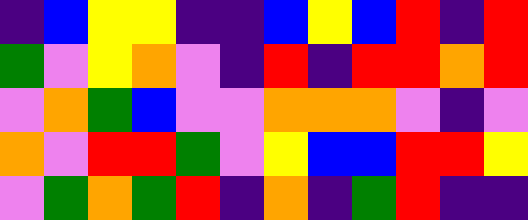[["indigo", "blue", "yellow", "yellow", "indigo", "indigo", "blue", "yellow", "blue", "red", "indigo", "red"], ["green", "violet", "yellow", "orange", "violet", "indigo", "red", "indigo", "red", "red", "orange", "red"], ["violet", "orange", "green", "blue", "violet", "violet", "orange", "orange", "orange", "violet", "indigo", "violet"], ["orange", "violet", "red", "red", "green", "violet", "yellow", "blue", "blue", "red", "red", "yellow"], ["violet", "green", "orange", "green", "red", "indigo", "orange", "indigo", "green", "red", "indigo", "indigo"]]